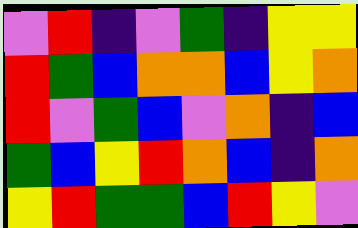[["violet", "red", "indigo", "violet", "green", "indigo", "yellow", "yellow"], ["red", "green", "blue", "orange", "orange", "blue", "yellow", "orange"], ["red", "violet", "green", "blue", "violet", "orange", "indigo", "blue"], ["green", "blue", "yellow", "red", "orange", "blue", "indigo", "orange"], ["yellow", "red", "green", "green", "blue", "red", "yellow", "violet"]]